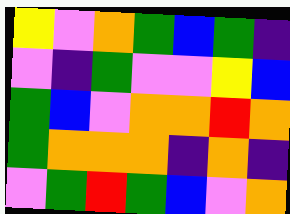[["yellow", "violet", "orange", "green", "blue", "green", "indigo"], ["violet", "indigo", "green", "violet", "violet", "yellow", "blue"], ["green", "blue", "violet", "orange", "orange", "red", "orange"], ["green", "orange", "orange", "orange", "indigo", "orange", "indigo"], ["violet", "green", "red", "green", "blue", "violet", "orange"]]